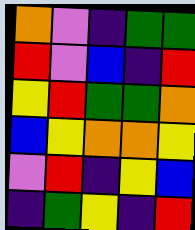[["orange", "violet", "indigo", "green", "green"], ["red", "violet", "blue", "indigo", "red"], ["yellow", "red", "green", "green", "orange"], ["blue", "yellow", "orange", "orange", "yellow"], ["violet", "red", "indigo", "yellow", "blue"], ["indigo", "green", "yellow", "indigo", "red"]]